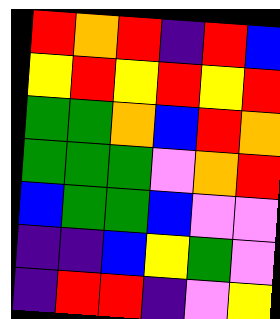[["red", "orange", "red", "indigo", "red", "blue"], ["yellow", "red", "yellow", "red", "yellow", "red"], ["green", "green", "orange", "blue", "red", "orange"], ["green", "green", "green", "violet", "orange", "red"], ["blue", "green", "green", "blue", "violet", "violet"], ["indigo", "indigo", "blue", "yellow", "green", "violet"], ["indigo", "red", "red", "indigo", "violet", "yellow"]]